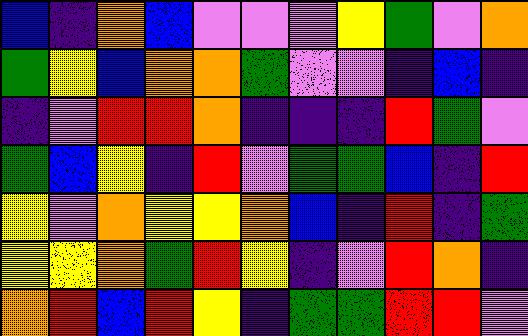[["blue", "indigo", "orange", "blue", "violet", "violet", "violet", "yellow", "green", "violet", "orange"], ["green", "yellow", "blue", "orange", "orange", "green", "violet", "violet", "indigo", "blue", "indigo"], ["indigo", "violet", "red", "red", "orange", "indigo", "indigo", "indigo", "red", "green", "violet"], ["green", "blue", "yellow", "indigo", "red", "violet", "green", "green", "blue", "indigo", "red"], ["yellow", "violet", "orange", "yellow", "yellow", "orange", "blue", "indigo", "red", "indigo", "green"], ["yellow", "yellow", "orange", "green", "red", "yellow", "indigo", "violet", "red", "orange", "indigo"], ["orange", "red", "blue", "red", "yellow", "indigo", "green", "green", "red", "red", "violet"]]